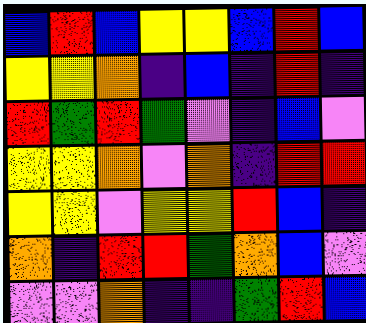[["blue", "red", "blue", "yellow", "yellow", "blue", "red", "blue"], ["yellow", "yellow", "orange", "indigo", "blue", "indigo", "red", "indigo"], ["red", "green", "red", "green", "violet", "indigo", "blue", "violet"], ["yellow", "yellow", "orange", "violet", "orange", "indigo", "red", "red"], ["yellow", "yellow", "violet", "yellow", "yellow", "red", "blue", "indigo"], ["orange", "indigo", "red", "red", "green", "orange", "blue", "violet"], ["violet", "violet", "orange", "indigo", "indigo", "green", "red", "blue"]]